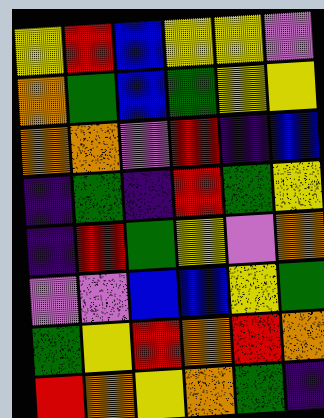[["yellow", "red", "blue", "yellow", "yellow", "violet"], ["orange", "green", "blue", "green", "yellow", "yellow"], ["orange", "orange", "violet", "red", "indigo", "blue"], ["indigo", "green", "indigo", "red", "green", "yellow"], ["indigo", "red", "green", "yellow", "violet", "orange"], ["violet", "violet", "blue", "blue", "yellow", "green"], ["green", "yellow", "red", "orange", "red", "orange"], ["red", "orange", "yellow", "orange", "green", "indigo"]]